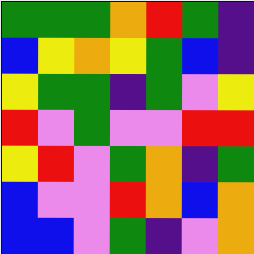[["green", "green", "green", "orange", "red", "green", "indigo"], ["blue", "yellow", "orange", "yellow", "green", "blue", "indigo"], ["yellow", "green", "green", "indigo", "green", "violet", "yellow"], ["red", "violet", "green", "violet", "violet", "red", "red"], ["yellow", "red", "violet", "green", "orange", "indigo", "green"], ["blue", "violet", "violet", "red", "orange", "blue", "orange"], ["blue", "blue", "violet", "green", "indigo", "violet", "orange"]]